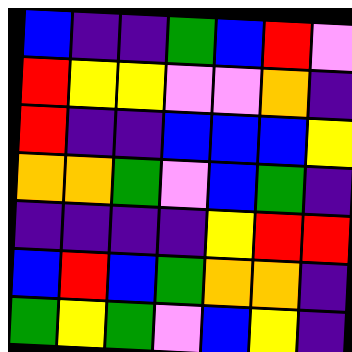[["blue", "indigo", "indigo", "green", "blue", "red", "violet"], ["red", "yellow", "yellow", "violet", "violet", "orange", "indigo"], ["red", "indigo", "indigo", "blue", "blue", "blue", "yellow"], ["orange", "orange", "green", "violet", "blue", "green", "indigo"], ["indigo", "indigo", "indigo", "indigo", "yellow", "red", "red"], ["blue", "red", "blue", "green", "orange", "orange", "indigo"], ["green", "yellow", "green", "violet", "blue", "yellow", "indigo"]]